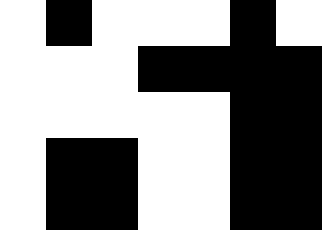[["white", "black", "white", "white", "white", "black", "white"], ["white", "white", "white", "black", "black", "black", "black"], ["white", "white", "white", "white", "white", "black", "black"], ["white", "black", "black", "white", "white", "black", "black"], ["white", "black", "black", "white", "white", "black", "black"]]